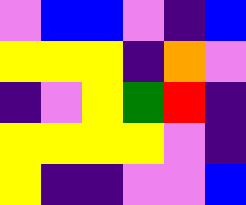[["violet", "blue", "blue", "violet", "indigo", "blue"], ["yellow", "yellow", "yellow", "indigo", "orange", "violet"], ["indigo", "violet", "yellow", "green", "red", "indigo"], ["yellow", "yellow", "yellow", "yellow", "violet", "indigo"], ["yellow", "indigo", "indigo", "violet", "violet", "blue"]]